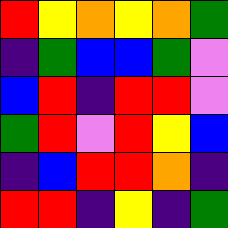[["red", "yellow", "orange", "yellow", "orange", "green"], ["indigo", "green", "blue", "blue", "green", "violet"], ["blue", "red", "indigo", "red", "red", "violet"], ["green", "red", "violet", "red", "yellow", "blue"], ["indigo", "blue", "red", "red", "orange", "indigo"], ["red", "red", "indigo", "yellow", "indigo", "green"]]